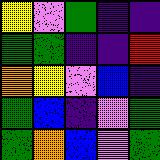[["yellow", "violet", "green", "indigo", "indigo"], ["green", "green", "indigo", "indigo", "red"], ["orange", "yellow", "violet", "blue", "indigo"], ["green", "blue", "indigo", "violet", "green"], ["green", "orange", "blue", "violet", "green"]]